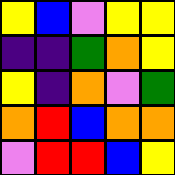[["yellow", "blue", "violet", "yellow", "yellow"], ["indigo", "indigo", "green", "orange", "yellow"], ["yellow", "indigo", "orange", "violet", "green"], ["orange", "red", "blue", "orange", "orange"], ["violet", "red", "red", "blue", "yellow"]]